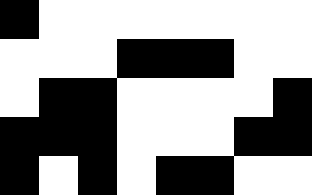[["black", "white", "white", "white", "white", "white", "white", "white"], ["white", "white", "white", "black", "black", "black", "white", "white"], ["white", "black", "black", "white", "white", "white", "white", "black"], ["black", "black", "black", "white", "white", "white", "black", "black"], ["black", "white", "black", "white", "black", "black", "white", "white"]]